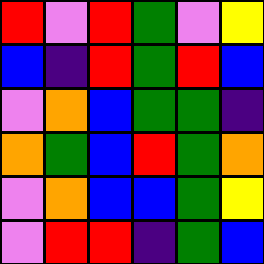[["red", "violet", "red", "green", "violet", "yellow"], ["blue", "indigo", "red", "green", "red", "blue"], ["violet", "orange", "blue", "green", "green", "indigo"], ["orange", "green", "blue", "red", "green", "orange"], ["violet", "orange", "blue", "blue", "green", "yellow"], ["violet", "red", "red", "indigo", "green", "blue"]]